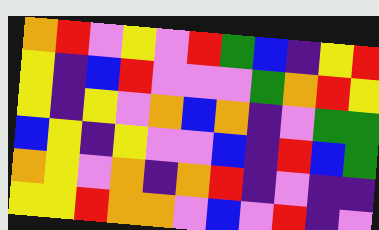[["orange", "red", "violet", "yellow", "violet", "red", "green", "blue", "indigo", "yellow", "red"], ["yellow", "indigo", "blue", "red", "violet", "violet", "violet", "green", "orange", "red", "yellow"], ["yellow", "indigo", "yellow", "violet", "orange", "blue", "orange", "indigo", "violet", "green", "green"], ["blue", "yellow", "indigo", "yellow", "violet", "violet", "blue", "indigo", "red", "blue", "green"], ["orange", "yellow", "violet", "orange", "indigo", "orange", "red", "indigo", "violet", "indigo", "indigo"], ["yellow", "yellow", "red", "orange", "orange", "violet", "blue", "violet", "red", "indigo", "violet"]]